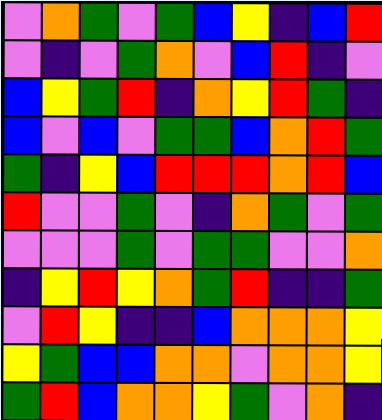[["violet", "orange", "green", "violet", "green", "blue", "yellow", "indigo", "blue", "red"], ["violet", "indigo", "violet", "green", "orange", "violet", "blue", "red", "indigo", "violet"], ["blue", "yellow", "green", "red", "indigo", "orange", "yellow", "red", "green", "indigo"], ["blue", "violet", "blue", "violet", "green", "green", "blue", "orange", "red", "green"], ["green", "indigo", "yellow", "blue", "red", "red", "red", "orange", "red", "blue"], ["red", "violet", "violet", "green", "violet", "indigo", "orange", "green", "violet", "green"], ["violet", "violet", "violet", "green", "violet", "green", "green", "violet", "violet", "orange"], ["indigo", "yellow", "red", "yellow", "orange", "green", "red", "indigo", "indigo", "green"], ["violet", "red", "yellow", "indigo", "indigo", "blue", "orange", "orange", "orange", "yellow"], ["yellow", "green", "blue", "blue", "orange", "orange", "violet", "orange", "orange", "yellow"], ["green", "red", "blue", "orange", "orange", "yellow", "green", "violet", "orange", "indigo"]]